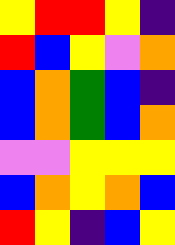[["yellow", "red", "red", "yellow", "indigo"], ["red", "blue", "yellow", "violet", "orange"], ["blue", "orange", "green", "blue", "indigo"], ["blue", "orange", "green", "blue", "orange"], ["violet", "violet", "yellow", "yellow", "yellow"], ["blue", "orange", "yellow", "orange", "blue"], ["red", "yellow", "indigo", "blue", "yellow"]]